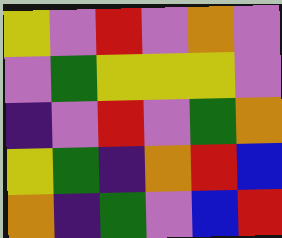[["yellow", "violet", "red", "violet", "orange", "violet"], ["violet", "green", "yellow", "yellow", "yellow", "violet"], ["indigo", "violet", "red", "violet", "green", "orange"], ["yellow", "green", "indigo", "orange", "red", "blue"], ["orange", "indigo", "green", "violet", "blue", "red"]]